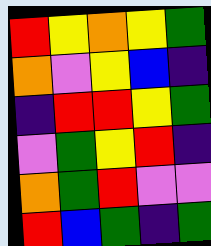[["red", "yellow", "orange", "yellow", "green"], ["orange", "violet", "yellow", "blue", "indigo"], ["indigo", "red", "red", "yellow", "green"], ["violet", "green", "yellow", "red", "indigo"], ["orange", "green", "red", "violet", "violet"], ["red", "blue", "green", "indigo", "green"]]